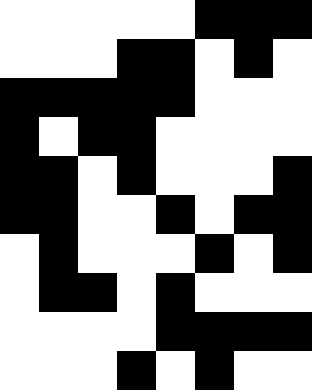[["white", "white", "white", "white", "white", "black", "black", "black"], ["white", "white", "white", "black", "black", "white", "black", "white"], ["black", "black", "black", "black", "black", "white", "white", "white"], ["black", "white", "black", "black", "white", "white", "white", "white"], ["black", "black", "white", "black", "white", "white", "white", "black"], ["black", "black", "white", "white", "black", "white", "black", "black"], ["white", "black", "white", "white", "white", "black", "white", "black"], ["white", "black", "black", "white", "black", "white", "white", "white"], ["white", "white", "white", "white", "black", "black", "black", "black"], ["white", "white", "white", "black", "white", "black", "white", "white"]]